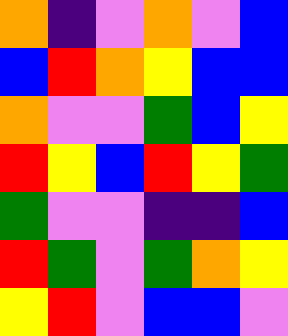[["orange", "indigo", "violet", "orange", "violet", "blue"], ["blue", "red", "orange", "yellow", "blue", "blue"], ["orange", "violet", "violet", "green", "blue", "yellow"], ["red", "yellow", "blue", "red", "yellow", "green"], ["green", "violet", "violet", "indigo", "indigo", "blue"], ["red", "green", "violet", "green", "orange", "yellow"], ["yellow", "red", "violet", "blue", "blue", "violet"]]